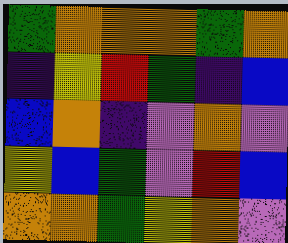[["green", "orange", "orange", "orange", "green", "orange"], ["indigo", "yellow", "red", "green", "indigo", "blue"], ["blue", "orange", "indigo", "violet", "orange", "violet"], ["yellow", "blue", "green", "violet", "red", "blue"], ["orange", "orange", "green", "yellow", "orange", "violet"]]